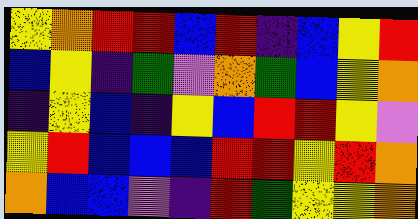[["yellow", "orange", "red", "red", "blue", "red", "indigo", "blue", "yellow", "red"], ["blue", "yellow", "indigo", "green", "violet", "orange", "green", "blue", "yellow", "orange"], ["indigo", "yellow", "blue", "indigo", "yellow", "blue", "red", "red", "yellow", "violet"], ["yellow", "red", "blue", "blue", "blue", "red", "red", "yellow", "red", "orange"], ["orange", "blue", "blue", "violet", "indigo", "red", "green", "yellow", "yellow", "orange"]]